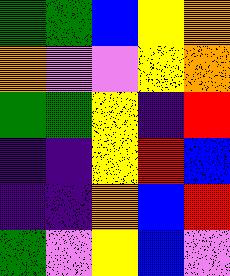[["green", "green", "blue", "yellow", "orange"], ["orange", "violet", "violet", "yellow", "orange"], ["green", "green", "yellow", "indigo", "red"], ["indigo", "indigo", "yellow", "red", "blue"], ["indigo", "indigo", "orange", "blue", "red"], ["green", "violet", "yellow", "blue", "violet"]]